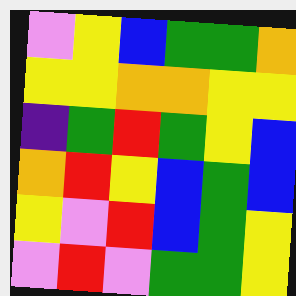[["violet", "yellow", "blue", "green", "green", "orange"], ["yellow", "yellow", "orange", "orange", "yellow", "yellow"], ["indigo", "green", "red", "green", "yellow", "blue"], ["orange", "red", "yellow", "blue", "green", "blue"], ["yellow", "violet", "red", "blue", "green", "yellow"], ["violet", "red", "violet", "green", "green", "yellow"]]